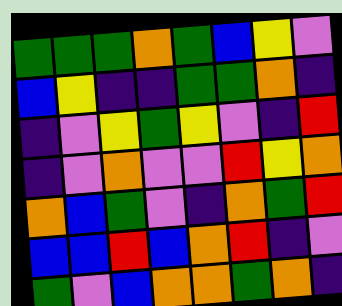[["green", "green", "green", "orange", "green", "blue", "yellow", "violet"], ["blue", "yellow", "indigo", "indigo", "green", "green", "orange", "indigo"], ["indigo", "violet", "yellow", "green", "yellow", "violet", "indigo", "red"], ["indigo", "violet", "orange", "violet", "violet", "red", "yellow", "orange"], ["orange", "blue", "green", "violet", "indigo", "orange", "green", "red"], ["blue", "blue", "red", "blue", "orange", "red", "indigo", "violet"], ["green", "violet", "blue", "orange", "orange", "green", "orange", "indigo"]]